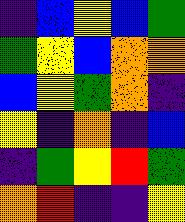[["indigo", "blue", "yellow", "blue", "green"], ["green", "yellow", "blue", "orange", "orange"], ["blue", "yellow", "green", "orange", "indigo"], ["yellow", "indigo", "orange", "indigo", "blue"], ["indigo", "green", "yellow", "red", "green"], ["orange", "red", "indigo", "indigo", "yellow"]]